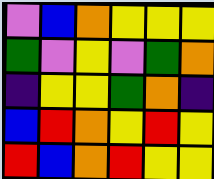[["violet", "blue", "orange", "yellow", "yellow", "yellow"], ["green", "violet", "yellow", "violet", "green", "orange"], ["indigo", "yellow", "yellow", "green", "orange", "indigo"], ["blue", "red", "orange", "yellow", "red", "yellow"], ["red", "blue", "orange", "red", "yellow", "yellow"]]